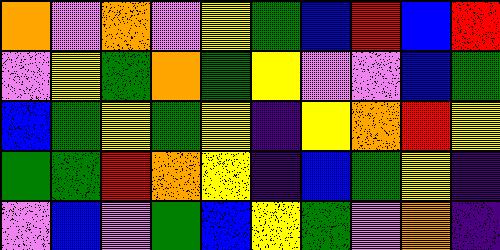[["orange", "violet", "orange", "violet", "yellow", "green", "blue", "red", "blue", "red"], ["violet", "yellow", "green", "orange", "green", "yellow", "violet", "violet", "blue", "green"], ["blue", "green", "yellow", "green", "yellow", "indigo", "yellow", "orange", "red", "yellow"], ["green", "green", "red", "orange", "yellow", "indigo", "blue", "green", "yellow", "indigo"], ["violet", "blue", "violet", "green", "blue", "yellow", "green", "violet", "orange", "indigo"]]